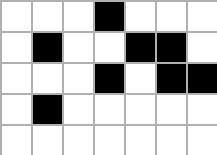[["white", "white", "white", "black", "white", "white", "white"], ["white", "black", "white", "white", "black", "black", "white"], ["white", "white", "white", "black", "white", "black", "black"], ["white", "black", "white", "white", "white", "white", "white"], ["white", "white", "white", "white", "white", "white", "white"]]